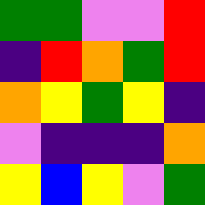[["green", "green", "violet", "violet", "red"], ["indigo", "red", "orange", "green", "red"], ["orange", "yellow", "green", "yellow", "indigo"], ["violet", "indigo", "indigo", "indigo", "orange"], ["yellow", "blue", "yellow", "violet", "green"]]